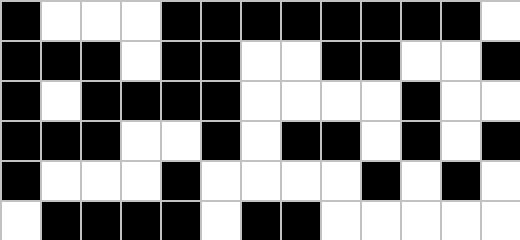[["black", "white", "white", "white", "black", "black", "black", "black", "black", "black", "black", "black", "white"], ["black", "black", "black", "white", "black", "black", "white", "white", "black", "black", "white", "white", "black"], ["black", "white", "black", "black", "black", "black", "white", "white", "white", "white", "black", "white", "white"], ["black", "black", "black", "white", "white", "black", "white", "black", "black", "white", "black", "white", "black"], ["black", "white", "white", "white", "black", "white", "white", "white", "white", "black", "white", "black", "white"], ["white", "black", "black", "black", "black", "white", "black", "black", "white", "white", "white", "white", "white"]]